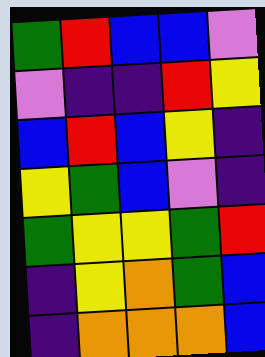[["green", "red", "blue", "blue", "violet"], ["violet", "indigo", "indigo", "red", "yellow"], ["blue", "red", "blue", "yellow", "indigo"], ["yellow", "green", "blue", "violet", "indigo"], ["green", "yellow", "yellow", "green", "red"], ["indigo", "yellow", "orange", "green", "blue"], ["indigo", "orange", "orange", "orange", "blue"]]